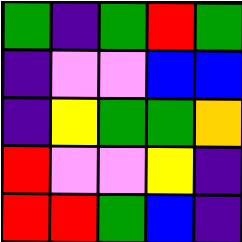[["green", "indigo", "green", "red", "green"], ["indigo", "violet", "violet", "blue", "blue"], ["indigo", "yellow", "green", "green", "orange"], ["red", "violet", "violet", "yellow", "indigo"], ["red", "red", "green", "blue", "indigo"]]